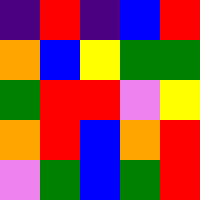[["indigo", "red", "indigo", "blue", "red"], ["orange", "blue", "yellow", "green", "green"], ["green", "red", "red", "violet", "yellow"], ["orange", "red", "blue", "orange", "red"], ["violet", "green", "blue", "green", "red"]]